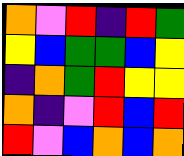[["orange", "violet", "red", "indigo", "red", "green"], ["yellow", "blue", "green", "green", "blue", "yellow"], ["indigo", "orange", "green", "red", "yellow", "yellow"], ["orange", "indigo", "violet", "red", "blue", "red"], ["red", "violet", "blue", "orange", "blue", "orange"]]